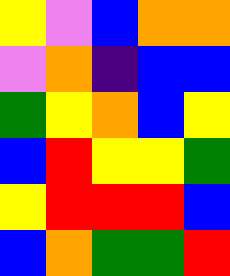[["yellow", "violet", "blue", "orange", "orange"], ["violet", "orange", "indigo", "blue", "blue"], ["green", "yellow", "orange", "blue", "yellow"], ["blue", "red", "yellow", "yellow", "green"], ["yellow", "red", "red", "red", "blue"], ["blue", "orange", "green", "green", "red"]]